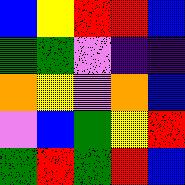[["blue", "yellow", "red", "red", "blue"], ["green", "green", "violet", "indigo", "indigo"], ["orange", "yellow", "violet", "orange", "blue"], ["violet", "blue", "green", "yellow", "red"], ["green", "red", "green", "red", "blue"]]